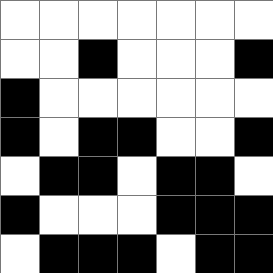[["white", "white", "white", "white", "white", "white", "white"], ["white", "white", "black", "white", "white", "white", "black"], ["black", "white", "white", "white", "white", "white", "white"], ["black", "white", "black", "black", "white", "white", "black"], ["white", "black", "black", "white", "black", "black", "white"], ["black", "white", "white", "white", "black", "black", "black"], ["white", "black", "black", "black", "white", "black", "black"]]